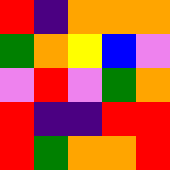[["red", "indigo", "orange", "orange", "orange"], ["green", "orange", "yellow", "blue", "violet"], ["violet", "red", "violet", "green", "orange"], ["red", "indigo", "indigo", "red", "red"], ["red", "green", "orange", "orange", "red"]]